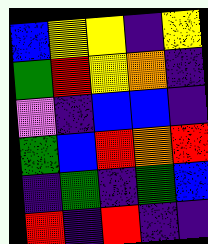[["blue", "yellow", "yellow", "indigo", "yellow"], ["green", "red", "yellow", "orange", "indigo"], ["violet", "indigo", "blue", "blue", "indigo"], ["green", "blue", "red", "orange", "red"], ["indigo", "green", "indigo", "green", "blue"], ["red", "indigo", "red", "indigo", "indigo"]]